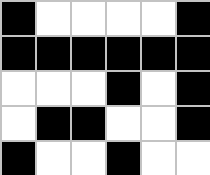[["black", "white", "white", "white", "white", "black"], ["black", "black", "black", "black", "black", "black"], ["white", "white", "white", "black", "white", "black"], ["white", "black", "black", "white", "white", "black"], ["black", "white", "white", "black", "white", "white"]]